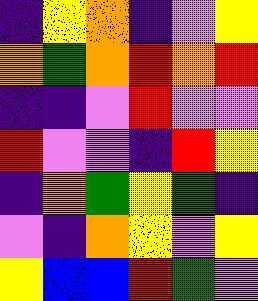[["indigo", "yellow", "orange", "indigo", "violet", "yellow"], ["orange", "green", "orange", "red", "orange", "red"], ["indigo", "indigo", "violet", "red", "violet", "violet"], ["red", "violet", "violet", "indigo", "red", "yellow"], ["indigo", "orange", "green", "yellow", "green", "indigo"], ["violet", "indigo", "orange", "yellow", "violet", "yellow"], ["yellow", "blue", "blue", "red", "green", "violet"]]